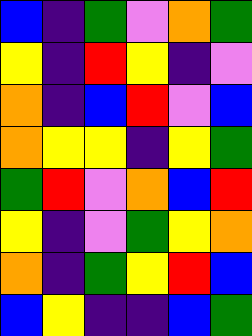[["blue", "indigo", "green", "violet", "orange", "green"], ["yellow", "indigo", "red", "yellow", "indigo", "violet"], ["orange", "indigo", "blue", "red", "violet", "blue"], ["orange", "yellow", "yellow", "indigo", "yellow", "green"], ["green", "red", "violet", "orange", "blue", "red"], ["yellow", "indigo", "violet", "green", "yellow", "orange"], ["orange", "indigo", "green", "yellow", "red", "blue"], ["blue", "yellow", "indigo", "indigo", "blue", "green"]]